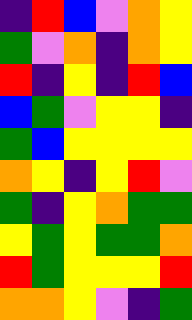[["indigo", "red", "blue", "violet", "orange", "yellow"], ["green", "violet", "orange", "indigo", "orange", "yellow"], ["red", "indigo", "yellow", "indigo", "red", "blue"], ["blue", "green", "violet", "yellow", "yellow", "indigo"], ["green", "blue", "yellow", "yellow", "yellow", "yellow"], ["orange", "yellow", "indigo", "yellow", "red", "violet"], ["green", "indigo", "yellow", "orange", "green", "green"], ["yellow", "green", "yellow", "green", "green", "orange"], ["red", "green", "yellow", "yellow", "yellow", "red"], ["orange", "orange", "yellow", "violet", "indigo", "green"]]